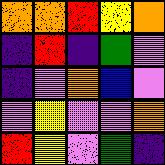[["orange", "orange", "red", "yellow", "orange"], ["indigo", "red", "indigo", "green", "violet"], ["indigo", "violet", "orange", "blue", "violet"], ["violet", "yellow", "violet", "violet", "orange"], ["red", "yellow", "violet", "green", "indigo"]]